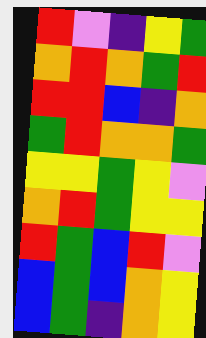[["red", "violet", "indigo", "yellow", "green"], ["orange", "red", "orange", "green", "red"], ["red", "red", "blue", "indigo", "orange"], ["green", "red", "orange", "orange", "green"], ["yellow", "yellow", "green", "yellow", "violet"], ["orange", "red", "green", "yellow", "yellow"], ["red", "green", "blue", "red", "violet"], ["blue", "green", "blue", "orange", "yellow"], ["blue", "green", "indigo", "orange", "yellow"]]